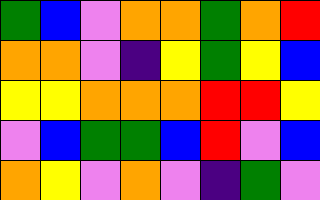[["green", "blue", "violet", "orange", "orange", "green", "orange", "red"], ["orange", "orange", "violet", "indigo", "yellow", "green", "yellow", "blue"], ["yellow", "yellow", "orange", "orange", "orange", "red", "red", "yellow"], ["violet", "blue", "green", "green", "blue", "red", "violet", "blue"], ["orange", "yellow", "violet", "orange", "violet", "indigo", "green", "violet"]]